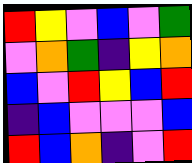[["red", "yellow", "violet", "blue", "violet", "green"], ["violet", "orange", "green", "indigo", "yellow", "orange"], ["blue", "violet", "red", "yellow", "blue", "red"], ["indigo", "blue", "violet", "violet", "violet", "blue"], ["red", "blue", "orange", "indigo", "violet", "red"]]